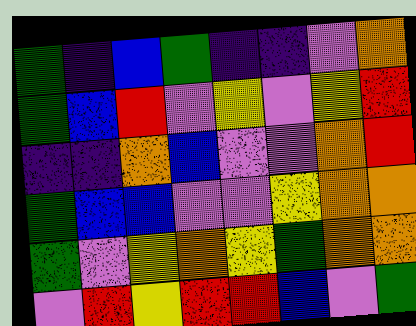[["green", "indigo", "blue", "green", "indigo", "indigo", "violet", "orange"], ["green", "blue", "red", "violet", "yellow", "violet", "yellow", "red"], ["indigo", "indigo", "orange", "blue", "violet", "violet", "orange", "red"], ["green", "blue", "blue", "violet", "violet", "yellow", "orange", "orange"], ["green", "violet", "yellow", "orange", "yellow", "green", "orange", "orange"], ["violet", "red", "yellow", "red", "red", "blue", "violet", "green"]]